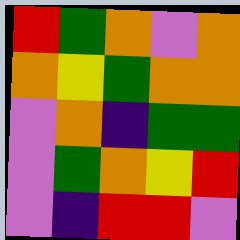[["red", "green", "orange", "violet", "orange"], ["orange", "yellow", "green", "orange", "orange"], ["violet", "orange", "indigo", "green", "green"], ["violet", "green", "orange", "yellow", "red"], ["violet", "indigo", "red", "red", "violet"]]